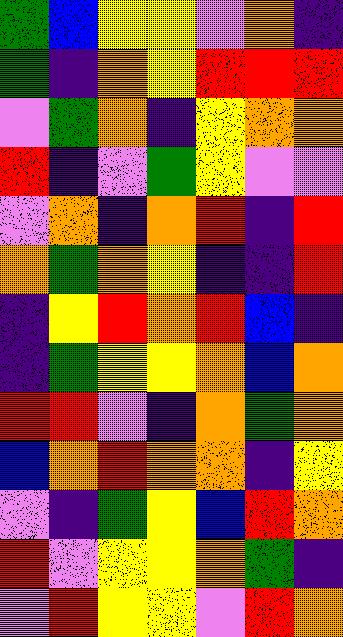[["green", "blue", "yellow", "yellow", "violet", "orange", "indigo"], ["green", "indigo", "orange", "yellow", "red", "red", "red"], ["violet", "green", "orange", "indigo", "yellow", "orange", "orange"], ["red", "indigo", "violet", "green", "yellow", "violet", "violet"], ["violet", "orange", "indigo", "orange", "red", "indigo", "red"], ["orange", "green", "orange", "yellow", "indigo", "indigo", "red"], ["indigo", "yellow", "red", "orange", "red", "blue", "indigo"], ["indigo", "green", "yellow", "yellow", "orange", "blue", "orange"], ["red", "red", "violet", "indigo", "orange", "green", "orange"], ["blue", "orange", "red", "orange", "orange", "indigo", "yellow"], ["violet", "indigo", "green", "yellow", "blue", "red", "orange"], ["red", "violet", "yellow", "yellow", "orange", "green", "indigo"], ["violet", "red", "yellow", "yellow", "violet", "red", "orange"]]